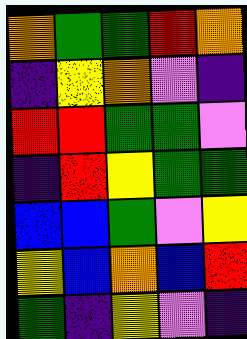[["orange", "green", "green", "red", "orange"], ["indigo", "yellow", "orange", "violet", "indigo"], ["red", "red", "green", "green", "violet"], ["indigo", "red", "yellow", "green", "green"], ["blue", "blue", "green", "violet", "yellow"], ["yellow", "blue", "orange", "blue", "red"], ["green", "indigo", "yellow", "violet", "indigo"]]